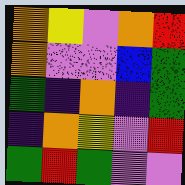[["orange", "yellow", "violet", "orange", "red"], ["orange", "violet", "violet", "blue", "green"], ["green", "indigo", "orange", "indigo", "green"], ["indigo", "orange", "yellow", "violet", "red"], ["green", "red", "green", "violet", "violet"]]